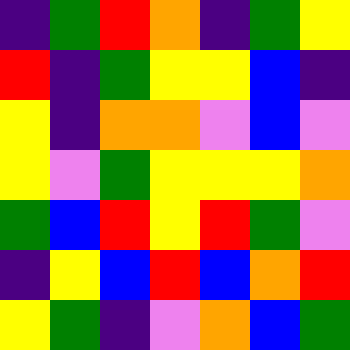[["indigo", "green", "red", "orange", "indigo", "green", "yellow"], ["red", "indigo", "green", "yellow", "yellow", "blue", "indigo"], ["yellow", "indigo", "orange", "orange", "violet", "blue", "violet"], ["yellow", "violet", "green", "yellow", "yellow", "yellow", "orange"], ["green", "blue", "red", "yellow", "red", "green", "violet"], ["indigo", "yellow", "blue", "red", "blue", "orange", "red"], ["yellow", "green", "indigo", "violet", "orange", "blue", "green"]]